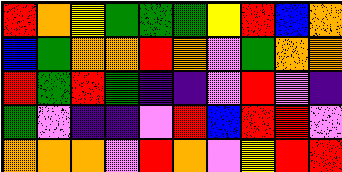[["red", "orange", "yellow", "green", "green", "green", "yellow", "red", "blue", "orange"], ["blue", "green", "orange", "orange", "red", "orange", "violet", "green", "orange", "orange"], ["red", "green", "red", "green", "indigo", "indigo", "violet", "red", "violet", "indigo"], ["green", "violet", "indigo", "indigo", "violet", "red", "blue", "red", "red", "violet"], ["orange", "orange", "orange", "violet", "red", "orange", "violet", "yellow", "red", "red"]]